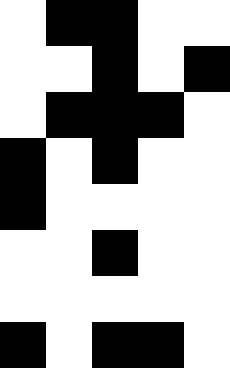[["white", "black", "black", "white", "white"], ["white", "white", "black", "white", "black"], ["white", "black", "black", "black", "white"], ["black", "white", "black", "white", "white"], ["black", "white", "white", "white", "white"], ["white", "white", "black", "white", "white"], ["white", "white", "white", "white", "white"], ["black", "white", "black", "black", "white"]]